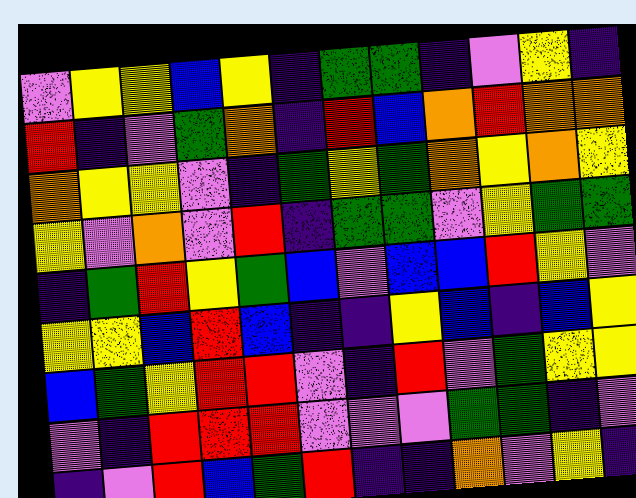[["violet", "yellow", "yellow", "blue", "yellow", "indigo", "green", "green", "indigo", "violet", "yellow", "indigo"], ["red", "indigo", "violet", "green", "orange", "indigo", "red", "blue", "orange", "red", "orange", "orange"], ["orange", "yellow", "yellow", "violet", "indigo", "green", "yellow", "green", "orange", "yellow", "orange", "yellow"], ["yellow", "violet", "orange", "violet", "red", "indigo", "green", "green", "violet", "yellow", "green", "green"], ["indigo", "green", "red", "yellow", "green", "blue", "violet", "blue", "blue", "red", "yellow", "violet"], ["yellow", "yellow", "blue", "red", "blue", "indigo", "indigo", "yellow", "blue", "indigo", "blue", "yellow"], ["blue", "green", "yellow", "red", "red", "violet", "indigo", "red", "violet", "green", "yellow", "yellow"], ["violet", "indigo", "red", "red", "red", "violet", "violet", "violet", "green", "green", "indigo", "violet"], ["indigo", "violet", "red", "blue", "green", "red", "indigo", "indigo", "orange", "violet", "yellow", "indigo"]]